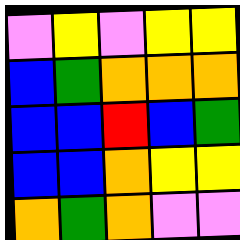[["violet", "yellow", "violet", "yellow", "yellow"], ["blue", "green", "orange", "orange", "orange"], ["blue", "blue", "red", "blue", "green"], ["blue", "blue", "orange", "yellow", "yellow"], ["orange", "green", "orange", "violet", "violet"]]